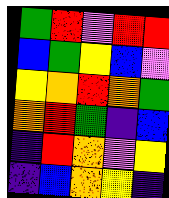[["green", "red", "violet", "red", "red"], ["blue", "green", "yellow", "blue", "violet"], ["yellow", "orange", "red", "orange", "green"], ["orange", "red", "green", "indigo", "blue"], ["indigo", "red", "orange", "violet", "yellow"], ["indigo", "blue", "orange", "yellow", "indigo"]]